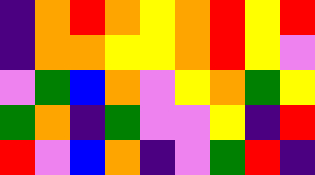[["indigo", "orange", "red", "orange", "yellow", "orange", "red", "yellow", "red"], ["indigo", "orange", "orange", "yellow", "yellow", "orange", "red", "yellow", "violet"], ["violet", "green", "blue", "orange", "violet", "yellow", "orange", "green", "yellow"], ["green", "orange", "indigo", "green", "violet", "violet", "yellow", "indigo", "red"], ["red", "violet", "blue", "orange", "indigo", "violet", "green", "red", "indigo"]]